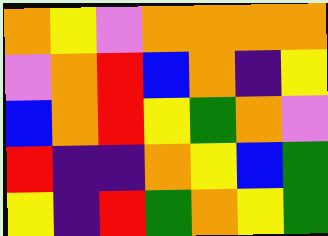[["orange", "yellow", "violet", "orange", "orange", "orange", "orange"], ["violet", "orange", "red", "blue", "orange", "indigo", "yellow"], ["blue", "orange", "red", "yellow", "green", "orange", "violet"], ["red", "indigo", "indigo", "orange", "yellow", "blue", "green"], ["yellow", "indigo", "red", "green", "orange", "yellow", "green"]]